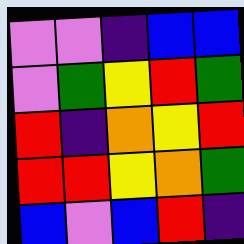[["violet", "violet", "indigo", "blue", "blue"], ["violet", "green", "yellow", "red", "green"], ["red", "indigo", "orange", "yellow", "red"], ["red", "red", "yellow", "orange", "green"], ["blue", "violet", "blue", "red", "indigo"]]